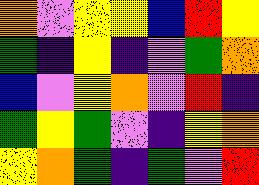[["orange", "violet", "yellow", "yellow", "blue", "red", "yellow"], ["green", "indigo", "yellow", "indigo", "violet", "green", "orange"], ["blue", "violet", "yellow", "orange", "violet", "red", "indigo"], ["green", "yellow", "green", "violet", "indigo", "yellow", "orange"], ["yellow", "orange", "green", "indigo", "green", "violet", "red"]]